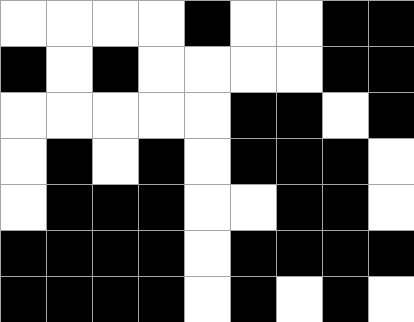[["white", "white", "white", "white", "black", "white", "white", "black", "black"], ["black", "white", "black", "white", "white", "white", "white", "black", "black"], ["white", "white", "white", "white", "white", "black", "black", "white", "black"], ["white", "black", "white", "black", "white", "black", "black", "black", "white"], ["white", "black", "black", "black", "white", "white", "black", "black", "white"], ["black", "black", "black", "black", "white", "black", "black", "black", "black"], ["black", "black", "black", "black", "white", "black", "white", "black", "white"]]